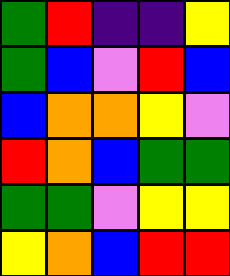[["green", "red", "indigo", "indigo", "yellow"], ["green", "blue", "violet", "red", "blue"], ["blue", "orange", "orange", "yellow", "violet"], ["red", "orange", "blue", "green", "green"], ["green", "green", "violet", "yellow", "yellow"], ["yellow", "orange", "blue", "red", "red"]]